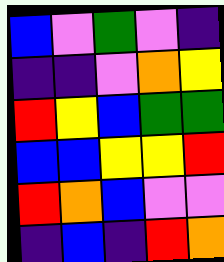[["blue", "violet", "green", "violet", "indigo"], ["indigo", "indigo", "violet", "orange", "yellow"], ["red", "yellow", "blue", "green", "green"], ["blue", "blue", "yellow", "yellow", "red"], ["red", "orange", "blue", "violet", "violet"], ["indigo", "blue", "indigo", "red", "orange"]]